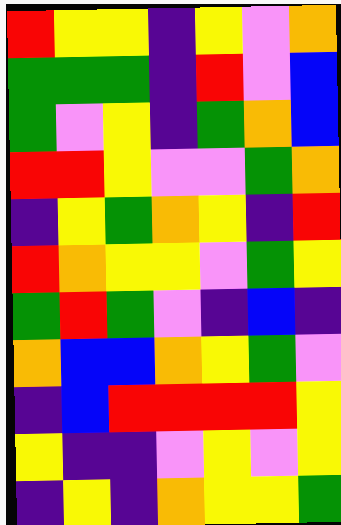[["red", "yellow", "yellow", "indigo", "yellow", "violet", "orange"], ["green", "green", "green", "indigo", "red", "violet", "blue"], ["green", "violet", "yellow", "indigo", "green", "orange", "blue"], ["red", "red", "yellow", "violet", "violet", "green", "orange"], ["indigo", "yellow", "green", "orange", "yellow", "indigo", "red"], ["red", "orange", "yellow", "yellow", "violet", "green", "yellow"], ["green", "red", "green", "violet", "indigo", "blue", "indigo"], ["orange", "blue", "blue", "orange", "yellow", "green", "violet"], ["indigo", "blue", "red", "red", "red", "red", "yellow"], ["yellow", "indigo", "indigo", "violet", "yellow", "violet", "yellow"], ["indigo", "yellow", "indigo", "orange", "yellow", "yellow", "green"]]